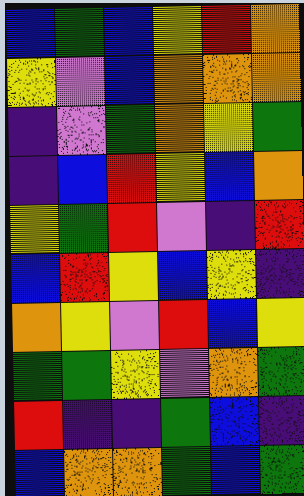[["blue", "green", "blue", "yellow", "red", "orange"], ["yellow", "violet", "blue", "orange", "orange", "orange"], ["indigo", "violet", "green", "orange", "yellow", "green"], ["indigo", "blue", "red", "yellow", "blue", "orange"], ["yellow", "green", "red", "violet", "indigo", "red"], ["blue", "red", "yellow", "blue", "yellow", "indigo"], ["orange", "yellow", "violet", "red", "blue", "yellow"], ["green", "green", "yellow", "violet", "orange", "green"], ["red", "indigo", "indigo", "green", "blue", "indigo"], ["blue", "orange", "orange", "green", "blue", "green"]]